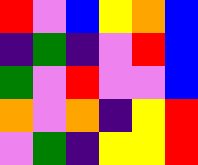[["red", "violet", "blue", "yellow", "orange", "blue"], ["indigo", "green", "indigo", "violet", "red", "blue"], ["green", "violet", "red", "violet", "violet", "blue"], ["orange", "violet", "orange", "indigo", "yellow", "red"], ["violet", "green", "indigo", "yellow", "yellow", "red"]]